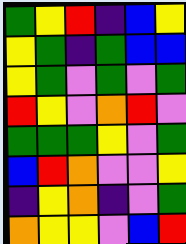[["green", "yellow", "red", "indigo", "blue", "yellow"], ["yellow", "green", "indigo", "green", "blue", "blue"], ["yellow", "green", "violet", "green", "violet", "green"], ["red", "yellow", "violet", "orange", "red", "violet"], ["green", "green", "green", "yellow", "violet", "green"], ["blue", "red", "orange", "violet", "violet", "yellow"], ["indigo", "yellow", "orange", "indigo", "violet", "green"], ["orange", "yellow", "yellow", "violet", "blue", "red"]]